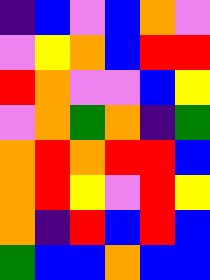[["indigo", "blue", "violet", "blue", "orange", "violet"], ["violet", "yellow", "orange", "blue", "red", "red"], ["red", "orange", "violet", "violet", "blue", "yellow"], ["violet", "orange", "green", "orange", "indigo", "green"], ["orange", "red", "orange", "red", "red", "blue"], ["orange", "red", "yellow", "violet", "red", "yellow"], ["orange", "indigo", "red", "blue", "red", "blue"], ["green", "blue", "blue", "orange", "blue", "blue"]]